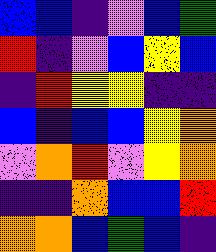[["blue", "blue", "indigo", "violet", "blue", "green"], ["red", "indigo", "violet", "blue", "yellow", "blue"], ["indigo", "red", "yellow", "yellow", "indigo", "indigo"], ["blue", "indigo", "blue", "blue", "yellow", "orange"], ["violet", "orange", "red", "violet", "yellow", "orange"], ["indigo", "indigo", "orange", "blue", "blue", "red"], ["orange", "orange", "blue", "green", "blue", "indigo"]]